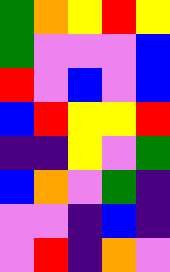[["green", "orange", "yellow", "red", "yellow"], ["green", "violet", "violet", "violet", "blue"], ["red", "violet", "blue", "violet", "blue"], ["blue", "red", "yellow", "yellow", "red"], ["indigo", "indigo", "yellow", "violet", "green"], ["blue", "orange", "violet", "green", "indigo"], ["violet", "violet", "indigo", "blue", "indigo"], ["violet", "red", "indigo", "orange", "violet"]]